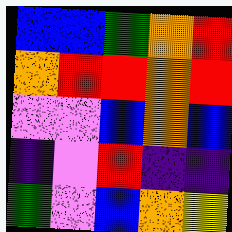[["blue", "blue", "green", "orange", "red"], ["orange", "red", "red", "orange", "red"], ["violet", "violet", "blue", "orange", "blue"], ["indigo", "violet", "red", "indigo", "indigo"], ["green", "violet", "blue", "orange", "yellow"]]